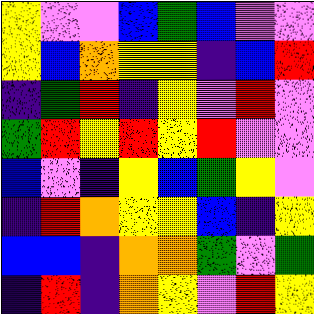[["yellow", "violet", "violet", "blue", "green", "blue", "violet", "violet"], ["yellow", "blue", "orange", "yellow", "yellow", "indigo", "blue", "red"], ["indigo", "green", "red", "indigo", "yellow", "violet", "red", "violet"], ["green", "red", "yellow", "red", "yellow", "red", "violet", "violet"], ["blue", "violet", "indigo", "yellow", "blue", "green", "yellow", "violet"], ["indigo", "red", "orange", "yellow", "yellow", "blue", "indigo", "yellow"], ["blue", "blue", "indigo", "orange", "orange", "green", "violet", "green"], ["indigo", "red", "indigo", "orange", "yellow", "violet", "red", "yellow"]]